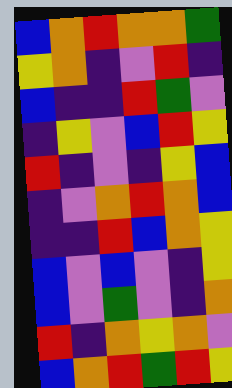[["blue", "orange", "red", "orange", "orange", "green"], ["yellow", "orange", "indigo", "violet", "red", "indigo"], ["blue", "indigo", "indigo", "red", "green", "violet"], ["indigo", "yellow", "violet", "blue", "red", "yellow"], ["red", "indigo", "violet", "indigo", "yellow", "blue"], ["indigo", "violet", "orange", "red", "orange", "blue"], ["indigo", "indigo", "red", "blue", "orange", "yellow"], ["blue", "violet", "blue", "violet", "indigo", "yellow"], ["blue", "violet", "green", "violet", "indigo", "orange"], ["red", "indigo", "orange", "yellow", "orange", "violet"], ["blue", "orange", "red", "green", "red", "yellow"]]